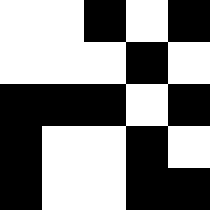[["white", "white", "black", "white", "black"], ["white", "white", "white", "black", "white"], ["black", "black", "black", "white", "black"], ["black", "white", "white", "black", "white"], ["black", "white", "white", "black", "black"]]